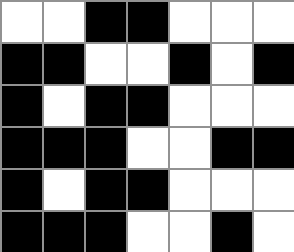[["white", "white", "black", "black", "white", "white", "white"], ["black", "black", "white", "white", "black", "white", "black"], ["black", "white", "black", "black", "white", "white", "white"], ["black", "black", "black", "white", "white", "black", "black"], ["black", "white", "black", "black", "white", "white", "white"], ["black", "black", "black", "white", "white", "black", "white"]]